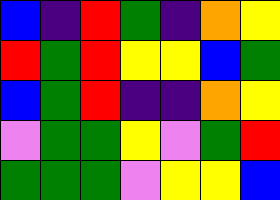[["blue", "indigo", "red", "green", "indigo", "orange", "yellow"], ["red", "green", "red", "yellow", "yellow", "blue", "green"], ["blue", "green", "red", "indigo", "indigo", "orange", "yellow"], ["violet", "green", "green", "yellow", "violet", "green", "red"], ["green", "green", "green", "violet", "yellow", "yellow", "blue"]]